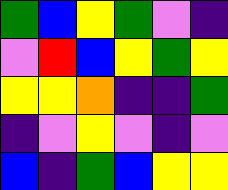[["green", "blue", "yellow", "green", "violet", "indigo"], ["violet", "red", "blue", "yellow", "green", "yellow"], ["yellow", "yellow", "orange", "indigo", "indigo", "green"], ["indigo", "violet", "yellow", "violet", "indigo", "violet"], ["blue", "indigo", "green", "blue", "yellow", "yellow"]]